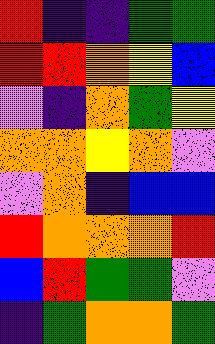[["red", "indigo", "indigo", "green", "green"], ["red", "red", "orange", "yellow", "blue"], ["violet", "indigo", "orange", "green", "yellow"], ["orange", "orange", "yellow", "orange", "violet"], ["violet", "orange", "indigo", "blue", "blue"], ["red", "orange", "orange", "orange", "red"], ["blue", "red", "green", "green", "violet"], ["indigo", "green", "orange", "orange", "green"]]